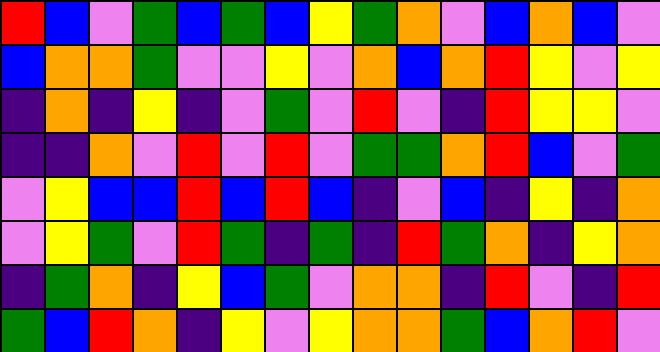[["red", "blue", "violet", "green", "blue", "green", "blue", "yellow", "green", "orange", "violet", "blue", "orange", "blue", "violet"], ["blue", "orange", "orange", "green", "violet", "violet", "yellow", "violet", "orange", "blue", "orange", "red", "yellow", "violet", "yellow"], ["indigo", "orange", "indigo", "yellow", "indigo", "violet", "green", "violet", "red", "violet", "indigo", "red", "yellow", "yellow", "violet"], ["indigo", "indigo", "orange", "violet", "red", "violet", "red", "violet", "green", "green", "orange", "red", "blue", "violet", "green"], ["violet", "yellow", "blue", "blue", "red", "blue", "red", "blue", "indigo", "violet", "blue", "indigo", "yellow", "indigo", "orange"], ["violet", "yellow", "green", "violet", "red", "green", "indigo", "green", "indigo", "red", "green", "orange", "indigo", "yellow", "orange"], ["indigo", "green", "orange", "indigo", "yellow", "blue", "green", "violet", "orange", "orange", "indigo", "red", "violet", "indigo", "red"], ["green", "blue", "red", "orange", "indigo", "yellow", "violet", "yellow", "orange", "orange", "green", "blue", "orange", "red", "violet"]]